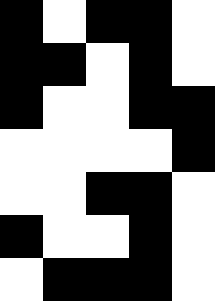[["black", "white", "black", "black", "white"], ["black", "black", "white", "black", "white"], ["black", "white", "white", "black", "black"], ["white", "white", "white", "white", "black"], ["white", "white", "black", "black", "white"], ["black", "white", "white", "black", "white"], ["white", "black", "black", "black", "white"]]